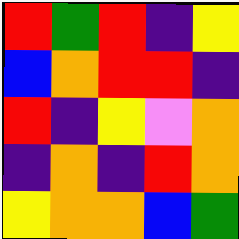[["red", "green", "red", "indigo", "yellow"], ["blue", "orange", "red", "red", "indigo"], ["red", "indigo", "yellow", "violet", "orange"], ["indigo", "orange", "indigo", "red", "orange"], ["yellow", "orange", "orange", "blue", "green"]]